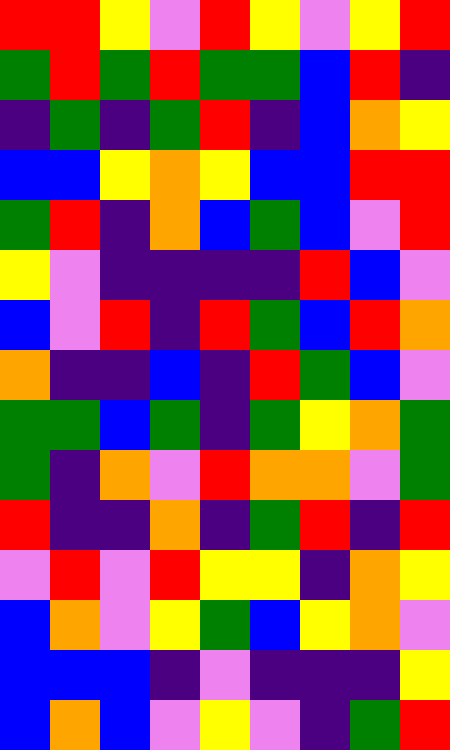[["red", "red", "yellow", "violet", "red", "yellow", "violet", "yellow", "red"], ["green", "red", "green", "red", "green", "green", "blue", "red", "indigo"], ["indigo", "green", "indigo", "green", "red", "indigo", "blue", "orange", "yellow"], ["blue", "blue", "yellow", "orange", "yellow", "blue", "blue", "red", "red"], ["green", "red", "indigo", "orange", "blue", "green", "blue", "violet", "red"], ["yellow", "violet", "indigo", "indigo", "indigo", "indigo", "red", "blue", "violet"], ["blue", "violet", "red", "indigo", "red", "green", "blue", "red", "orange"], ["orange", "indigo", "indigo", "blue", "indigo", "red", "green", "blue", "violet"], ["green", "green", "blue", "green", "indigo", "green", "yellow", "orange", "green"], ["green", "indigo", "orange", "violet", "red", "orange", "orange", "violet", "green"], ["red", "indigo", "indigo", "orange", "indigo", "green", "red", "indigo", "red"], ["violet", "red", "violet", "red", "yellow", "yellow", "indigo", "orange", "yellow"], ["blue", "orange", "violet", "yellow", "green", "blue", "yellow", "orange", "violet"], ["blue", "blue", "blue", "indigo", "violet", "indigo", "indigo", "indigo", "yellow"], ["blue", "orange", "blue", "violet", "yellow", "violet", "indigo", "green", "red"]]